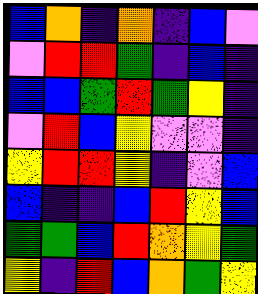[["blue", "orange", "indigo", "orange", "indigo", "blue", "violet"], ["violet", "red", "red", "green", "indigo", "blue", "indigo"], ["blue", "blue", "green", "red", "green", "yellow", "indigo"], ["violet", "red", "blue", "yellow", "violet", "violet", "indigo"], ["yellow", "red", "red", "yellow", "indigo", "violet", "blue"], ["blue", "indigo", "indigo", "blue", "red", "yellow", "blue"], ["green", "green", "blue", "red", "orange", "yellow", "green"], ["yellow", "indigo", "red", "blue", "orange", "green", "yellow"]]